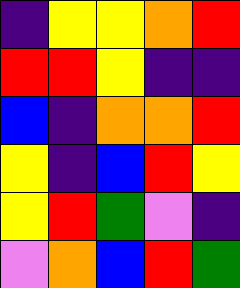[["indigo", "yellow", "yellow", "orange", "red"], ["red", "red", "yellow", "indigo", "indigo"], ["blue", "indigo", "orange", "orange", "red"], ["yellow", "indigo", "blue", "red", "yellow"], ["yellow", "red", "green", "violet", "indigo"], ["violet", "orange", "blue", "red", "green"]]